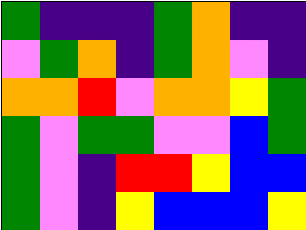[["green", "indigo", "indigo", "indigo", "green", "orange", "indigo", "indigo"], ["violet", "green", "orange", "indigo", "green", "orange", "violet", "indigo"], ["orange", "orange", "red", "violet", "orange", "orange", "yellow", "green"], ["green", "violet", "green", "green", "violet", "violet", "blue", "green"], ["green", "violet", "indigo", "red", "red", "yellow", "blue", "blue"], ["green", "violet", "indigo", "yellow", "blue", "blue", "blue", "yellow"]]